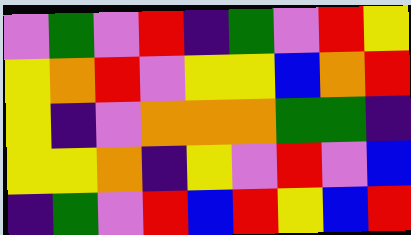[["violet", "green", "violet", "red", "indigo", "green", "violet", "red", "yellow"], ["yellow", "orange", "red", "violet", "yellow", "yellow", "blue", "orange", "red"], ["yellow", "indigo", "violet", "orange", "orange", "orange", "green", "green", "indigo"], ["yellow", "yellow", "orange", "indigo", "yellow", "violet", "red", "violet", "blue"], ["indigo", "green", "violet", "red", "blue", "red", "yellow", "blue", "red"]]